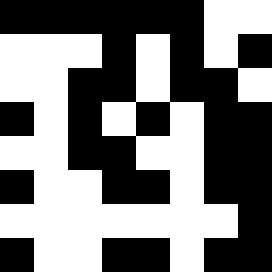[["black", "black", "black", "black", "black", "black", "white", "white"], ["white", "white", "white", "black", "white", "black", "white", "black"], ["white", "white", "black", "black", "white", "black", "black", "white"], ["black", "white", "black", "white", "black", "white", "black", "black"], ["white", "white", "black", "black", "white", "white", "black", "black"], ["black", "white", "white", "black", "black", "white", "black", "black"], ["white", "white", "white", "white", "white", "white", "white", "black"], ["black", "white", "white", "black", "black", "white", "black", "black"]]